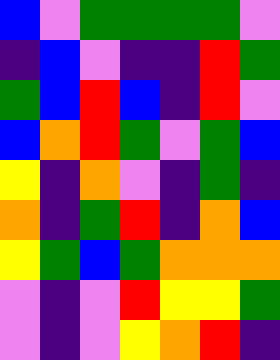[["blue", "violet", "green", "green", "green", "green", "violet"], ["indigo", "blue", "violet", "indigo", "indigo", "red", "green"], ["green", "blue", "red", "blue", "indigo", "red", "violet"], ["blue", "orange", "red", "green", "violet", "green", "blue"], ["yellow", "indigo", "orange", "violet", "indigo", "green", "indigo"], ["orange", "indigo", "green", "red", "indigo", "orange", "blue"], ["yellow", "green", "blue", "green", "orange", "orange", "orange"], ["violet", "indigo", "violet", "red", "yellow", "yellow", "green"], ["violet", "indigo", "violet", "yellow", "orange", "red", "indigo"]]